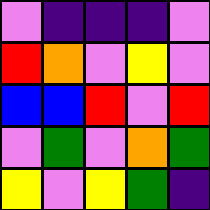[["violet", "indigo", "indigo", "indigo", "violet"], ["red", "orange", "violet", "yellow", "violet"], ["blue", "blue", "red", "violet", "red"], ["violet", "green", "violet", "orange", "green"], ["yellow", "violet", "yellow", "green", "indigo"]]